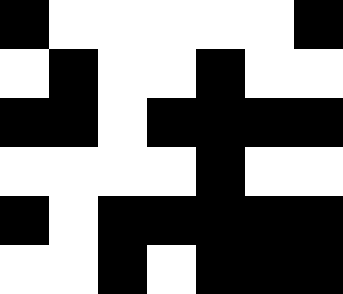[["black", "white", "white", "white", "white", "white", "black"], ["white", "black", "white", "white", "black", "white", "white"], ["black", "black", "white", "black", "black", "black", "black"], ["white", "white", "white", "white", "black", "white", "white"], ["black", "white", "black", "black", "black", "black", "black"], ["white", "white", "black", "white", "black", "black", "black"]]